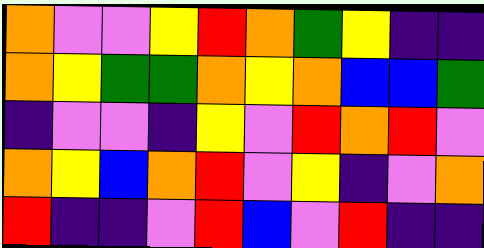[["orange", "violet", "violet", "yellow", "red", "orange", "green", "yellow", "indigo", "indigo"], ["orange", "yellow", "green", "green", "orange", "yellow", "orange", "blue", "blue", "green"], ["indigo", "violet", "violet", "indigo", "yellow", "violet", "red", "orange", "red", "violet"], ["orange", "yellow", "blue", "orange", "red", "violet", "yellow", "indigo", "violet", "orange"], ["red", "indigo", "indigo", "violet", "red", "blue", "violet", "red", "indigo", "indigo"]]